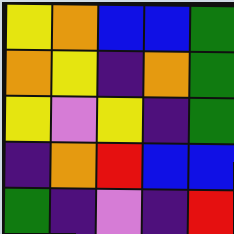[["yellow", "orange", "blue", "blue", "green"], ["orange", "yellow", "indigo", "orange", "green"], ["yellow", "violet", "yellow", "indigo", "green"], ["indigo", "orange", "red", "blue", "blue"], ["green", "indigo", "violet", "indigo", "red"]]